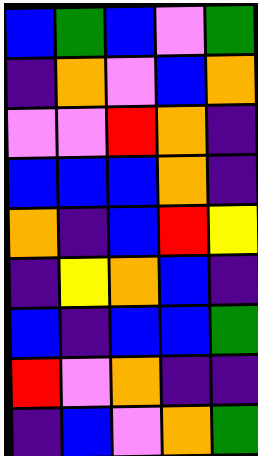[["blue", "green", "blue", "violet", "green"], ["indigo", "orange", "violet", "blue", "orange"], ["violet", "violet", "red", "orange", "indigo"], ["blue", "blue", "blue", "orange", "indigo"], ["orange", "indigo", "blue", "red", "yellow"], ["indigo", "yellow", "orange", "blue", "indigo"], ["blue", "indigo", "blue", "blue", "green"], ["red", "violet", "orange", "indigo", "indigo"], ["indigo", "blue", "violet", "orange", "green"]]